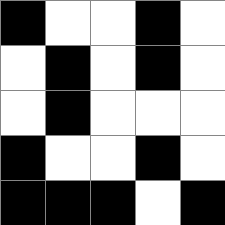[["black", "white", "white", "black", "white"], ["white", "black", "white", "black", "white"], ["white", "black", "white", "white", "white"], ["black", "white", "white", "black", "white"], ["black", "black", "black", "white", "black"]]